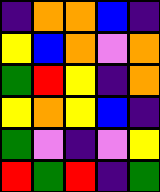[["indigo", "orange", "orange", "blue", "indigo"], ["yellow", "blue", "orange", "violet", "orange"], ["green", "red", "yellow", "indigo", "orange"], ["yellow", "orange", "yellow", "blue", "indigo"], ["green", "violet", "indigo", "violet", "yellow"], ["red", "green", "red", "indigo", "green"]]